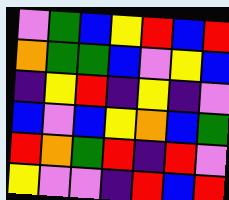[["violet", "green", "blue", "yellow", "red", "blue", "red"], ["orange", "green", "green", "blue", "violet", "yellow", "blue"], ["indigo", "yellow", "red", "indigo", "yellow", "indigo", "violet"], ["blue", "violet", "blue", "yellow", "orange", "blue", "green"], ["red", "orange", "green", "red", "indigo", "red", "violet"], ["yellow", "violet", "violet", "indigo", "red", "blue", "red"]]